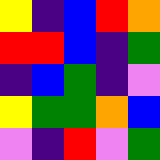[["yellow", "indigo", "blue", "red", "orange"], ["red", "red", "blue", "indigo", "green"], ["indigo", "blue", "green", "indigo", "violet"], ["yellow", "green", "green", "orange", "blue"], ["violet", "indigo", "red", "violet", "green"]]